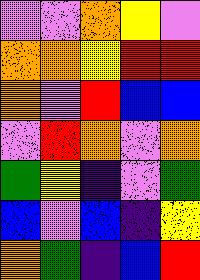[["violet", "violet", "orange", "yellow", "violet"], ["orange", "orange", "yellow", "red", "red"], ["orange", "violet", "red", "blue", "blue"], ["violet", "red", "orange", "violet", "orange"], ["green", "yellow", "indigo", "violet", "green"], ["blue", "violet", "blue", "indigo", "yellow"], ["orange", "green", "indigo", "blue", "red"]]